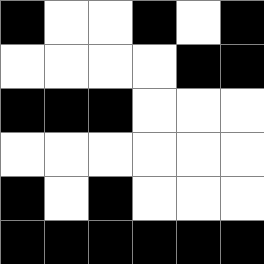[["black", "white", "white", "black", "white", "black"], ["white", "white", "white", "white", "black", "black"], ["black", "black", "black", "white", "white", "white"], ["white", "white", "white", "white", "white", "white"], ["black", "white", "black", "white", "white", "white"], ["black", "black", "black", "black", "black", "black"]]